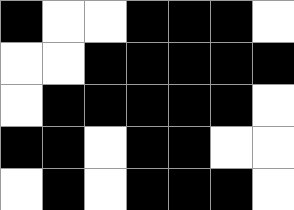[["black", "white", "white", "black", "black", "black", "white"], ["white", "white", "black", "black", "black", "black", "black"], ["white", "black", "black", "black", "black", "black", "white"], ["black", "black", "white", "black", "black", "white", "white"], ["white", "black", "white", "black", "black", "black", "white"]]